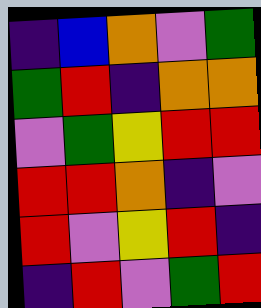[["indigo", "blue", "orange", "violet", "green"], ["green", "red", "indigo", "orange", "orange"], ["violet", "green", "yellow", "red", "red"], ["red", "red", "orange", "indigo", "violet"], ["red", "violet", "yellow", "red", "indigo"], ["indigo", "red", "violet", "green", "red"]]